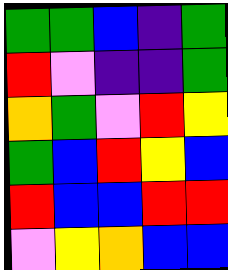[["green", "green", "blue", "indigo", "green"], ["red", "violet", "indigo", "indigo", "green"], ["orange", "green", "violet", "red", "yellow"], ["green", "blue", "red", "yellow", "blue"], ["red", "blue", "blue", "red", "red"], ["violet", "yellow", "orange", "blue", "blue"]]